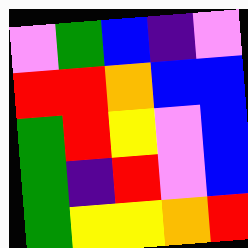[["violet", "green", "blue", "indigo", "violet"], ["red", "red", "orange", "blue", "blue"], ["green", "red", "yellow", "violet", "blue"], ["green", "indigo", "red", "violet", "blue"], ["green", "yellow", "yellow", "orange", "red"]]